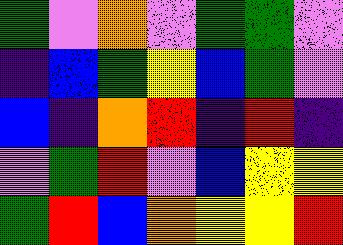[["green", "violet", "orange", "violet", "green", "green", "violet"], ["indigo", "blue", "green", "yellow", "blue", "green", "violet"], ["blue", "indigo", "orange", "red", "indigo", "red", "indigo"], ["violet", "green", "red", "violet", "blue", "yellow", "yellow"], ["green", "red", "blue", "orange", "yellow", "yellow", "red"]]